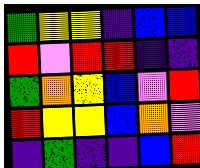[["green", "yellow", "yellow", "indigo", "blue", "blue"], ["red", "violet", "red", "red", "indigo", "indigo"], ["green", "orange", "yellow", "blue", "violet", "red"], ["red", "yellow", "yellow", "blue", "orange", "violet"], ["indigo", "green", "indigo", "indigo", "blue", "red"]]